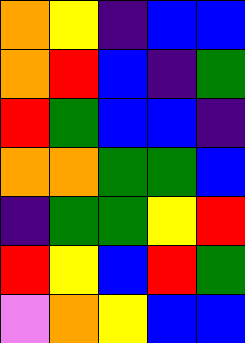[["orange", "yellow", "indigo", "blue", "blue"], ["orange", "red", "blue", "indigo", "green"], ["red", "green", "blue", "blue", "indigo"], ["orange", "orange", "green", "green", "blue"], ["indigo", "green", "green", "yellow", "red"], ["red", "yellow", "blue", "red", "green"], ["violet", "orange", "yellow", "blue", "blue"]]